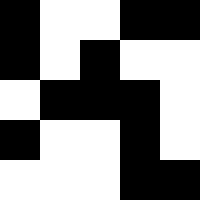[["black", "white", "white", "black", "black"], ["black", "white", "black", "white", "white"], ["white", "black", "black", "black", "white"], ["black", "white", "white", "black", "white"], ["white", "white", "white", "black", "black"]]